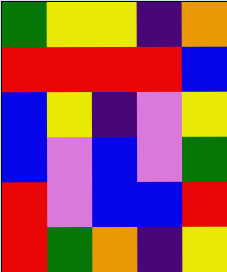[["green", "yellow", "yellow", "indigo", "orange"], ["red", "red", "red", "red", "blue"], ["blue", "yellow", "indigo", "violet", "yellow"], ["blue", "violet", "blue", "violet", "green"], ["red", "violet", "blue", "blue", "red"], ["red", "green", "orange", "indigo", "yellow"]]